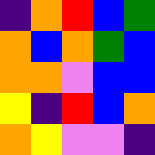[["indigo", "orange", "red", "blue", "green"], ["orange", "blue", "orange", "green", "blue"], ["orange", "orange", "violet", "blue", "blue"], ["yellow", "indigo", "red", "blue", "orange"], ["orange", "yellow", "violet", "violet", "indigo"]]